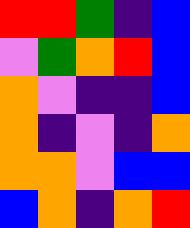[["red", "red", "green", "indigo", "blue"], ["violet", "green", "orange", "red", "blue"], ["orange", "violet", "indigo", "indigo", "blue"], ["orange", "indigo", "violet", "indigo", "orange"], ["orange", "orange", "violet", "blue", "blue"], ["blue", "orange", "indigo", "orange", "red"]]